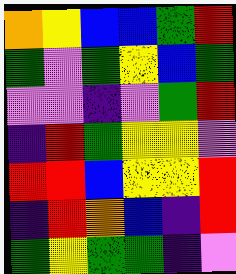[["orange", "yellow", "blue", "blue", "green", "red"], ["green", "violet", "green", "yellow", "blue", "green"], ["violet", "violet", "indigo", "violet", "green", "red"], ["indigo", "red", "green", "yellow", "yellow", "violet"], ["red", "red", "blue", "yellow", "yellow", "red"], ["indigo", "red", "orange", "blue", "indigo", "red"], ["green", "yellow", "green", "green", "indigo", "violet"]]